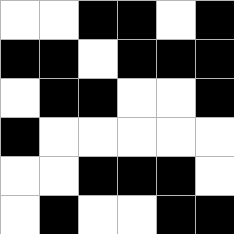[["white", "white", "black", "black", "white", "black"], ["black", "black", "white", "black", "black", "black"], ["white", "black", "black", "white", "white", "black"], ["black", "white", "white", "white", "white", "white"], ["white", "white", "black", "black", "black", "white"], ["white", "black", "white", "white", "black", "black"]]